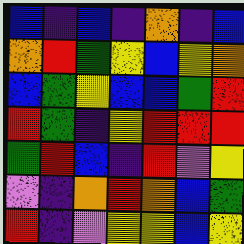[["blue", "indigo", "blue", "indigo", "orange", "indigo", "blue"], ["orange", "red", "green", "yellow", "blue", "yellow", "orange"], ["blue", "green", "yellow", "blue", "blue", "green", "red"], ["red", "green", "indigo", "yellow", "red", "red", "red"], ["green", "red", "blue", "indigo", "red", "violet", "yellow"], ["violet", "indigo", "orange", "red", "orange", "blue", "green"], ["red", "indigo", "violet", "yellow", "yellow", "blue", "yellow"]]